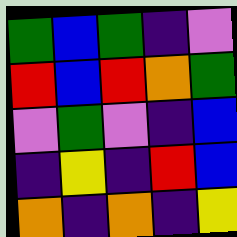[["green", "blue", "green", "indigo", "violet"], ["red", "blue", "red", "orange", "green"], ["violet", "green", "violet", "indigo", "blue"], ["indigo", "yellow", "indigo", "red", "blue"], ["orange", "indigo", "orange", "indigo", "yellow"]]